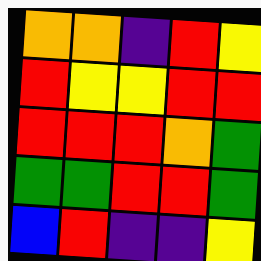[["orange", "orange", "indigo", "red", "yellow"], ["red", "yellow", "yellow", "red", "red"], ["red", "red", "red", "orange", "green"], ["green", "green", "red", "red", "green"], ["blue", "red", "indigo", "indigo", "yellow"]]